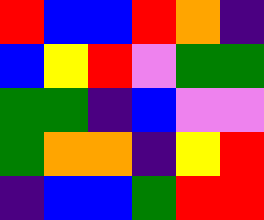[["red", "blue", "blue", "red", "orange", "indigo"], ["blue", "yellow", "red", "violet", "green", "green"], ["green", "green", "indigo", "blue", "violet", "violet"], ["green", "orange", "orange", "indigo", "yellow", "red"], ["indigo", "blue", "blue", "green", "red", "red"]]